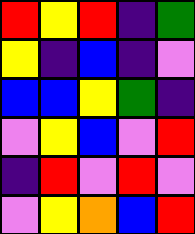[["red", "yellow", "red", "indigo", "green"], ["yellow", "indigo", "blue", "indigo", "violet"], ["blue", "blue", "yellow", "green", "indigo"], ["violet", "yellow", "blue", "violet", "red"], ["indigo", "red", "violet", "red", "violet"], ["violet", "yellow", "orange", "blue", "red"]]